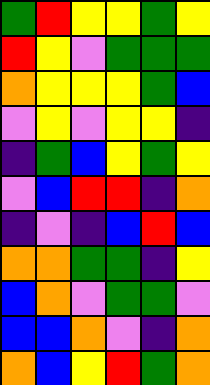[["green", "red", "yellow", "yellow", "green", "yellow"], ["red", "yellow", "violet", "green", "green", "green"], ["orange", "yellow", "yellow", "yellow", "green", "blue"], ["violet", "yellow", "violet", "yellow", "yellow", "indigo"], ["indigo", "green", "blue", "yellow", "green", "yellow"], ["violet", "blue", "red", "red", "indigo", "orange"], ["indigo", "violet", "indigo", "blue", "red", "blue"], ["orange", "orange", "green", "green", "indigo", "yellow"], ["blue", "orange", "violet", "green", "green", "violet"], ["blue", "blue", "orange", "violet", "indigo", "orange"], ["orange", "blue", "yellow", "red", "green", "orange"]]